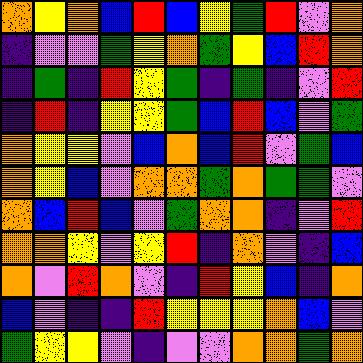[["orange", "yellow", "orange", "blue", "red", "blue", "yellow", "green", "red", "violet", "orange"], ["indigo", "violet", "violet", "green", "yellow", "orange", "green", "yellow", "blue", "red", "orange"], ["indigo", "green", "indigo", "red", "yellow", "green", "indigo", "green", "indigo", "violet", "red"], ["indigo", "red", "indigo", "yellow", "yellow", "green", "blue", "red", "blue", "violet", "green"], ["orange", "yellow", "yellow", "violet", "blue", "orange", "blue", "red", "violet", "green", "blue"], ["orange", "yellow", "blue", "violet", "orange", "orange", "green", "orange", "green", "green", "violet"], ["orange", "blue", "red", "blue", "violet", "green", "orange", "orange", "indigo", "violet", "red"], ["orange", "orange", "yellow", "violet", "yellow", "red", "indigo", "orange", "violet", "indigo", "blue"], ["orange", "violet", "red", "orange", "violet", "indigo", "red", "yellow", "blue", "indigo", "orange"], ["blue", "violet", "indigo", "indigo", "red", "yellow", "yellow", "yellow", "orange", "blue", "violet"], ["green", "yellow", "yellow", "violet", "indigo", "violet", "violet", "orange", "orange", "green", "orange"]]